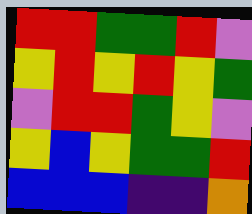[["red", "red", "green", "green", "red", "violet"], ["yellow", "red", "yellow", "red", "yellow", "green"], ["violet", "red", "red", "green", "yellow", "violet"], ["yellow", "blue", "yellow", "green", "green", "red"], ["blue", "blue", "blue", "indigo", "indigo", "orange"]]